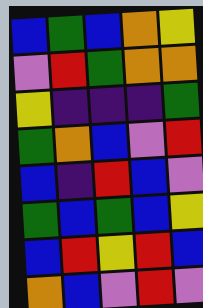[["blue", "green", "blue", "orange", "yellow"], ["violet", "red", "green", "orange", "orange"], ["yellow", "indigo", "indigo", "indigo", "green"], ["green", "orange", "blue", "violet", "red"], ["blue", "indigo", "red", "blue", "violet"], ["green", "blue", "green", "blue", "yellow"], ["blue", "red", "yellow", "red", "blue"], ["orange", "blue", "violet", "red", "violet"]]